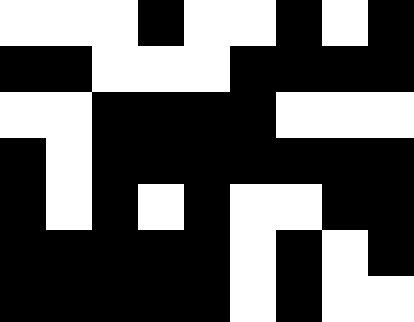[["white", "white", "white", "black", "white", "white", "black", "white", "black"], ["black", "black", "white", "white", "white", "black", "black", "black", "black"], ["white", "white", "black", "black", "black", "black", "white", "white", "white"], ["black", "white", "black", "black", "black", "black", "black", "black", "black"], ["black", "white", "black", "white", "black", "white", "white", "black", "black"], ["black", "black", "black", "black", "black", "white", "black", "white", "black"], ["black", "black", "black", "black", "black", "white", "black", "white", "white"]]